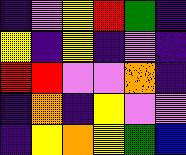[["indigo", "violet", "yellow", "red", "green", "indigo"], ["yellow", "indigo", "yellow", "indigo", "violet", "indigo"], ["red", "red", "violet", "violet", "orange", "indigo"], ["indigo", "orange", "indigo", "yellow", "violet", "violet"], ["indigo", "yellow", "orange", "yellow", "green", "blue"]]